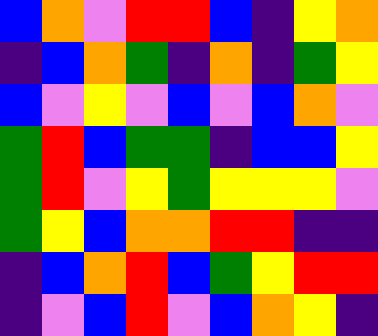[["blue", "orange", "violet", "red", "red", "blue", "indigo", "yellow", "orange"], ["indigo", "blue", "orange", "green", "indigo", "orange", "indigo", "green", "yellow"], ["blue", "violet", "yellow", "violet", "blue", "violet", "blue", "orange", "violet"], ["green", "red", "blue", "green", "green", "indigo", "blue", "blue", "yellow"], ["green", "red", "violet", "yellow", "green", "yellow", "yellow", "yellow", "violet"], ["green", "yellow", "blue", "orange", "orange", "red", "red", "indigo", "indigo"], ["indigo", "blue", "orange", "red", "blue", "green", "yellow", "red", "red"], ["indigo", "violet", "blue", "red", "violet", "blue", "orange", "yellow", "indigo"]]